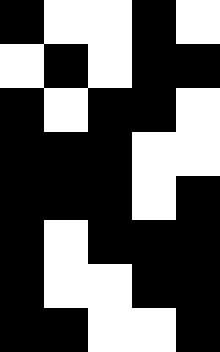[["black", "white", "white", "black", "white"], ["white", "black", "white", "black", "black"], ["black", "white", "black", "black", "white"], ["black", "black", "black", "white", "white"], ["black", "black", "black", "white", "black"], ["black", "white", "black", "black", "black"], ["black", "white", "white", "black", "black"], ["black", "black", "white", "white", "black"]]